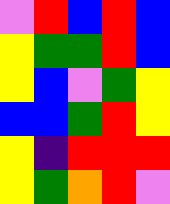[["violet", "red", "blue", "red", "blue"], ["yellow", "green", "green", "red", "blue"], ["yellow", "blue", "violet", "green", "yellow"], ["blue", "blue", "green", "red", "yellow"], ["yellow", "indigo", "red", "red", "red"], ["yellow", "green", "orange", "red", "violet"]]